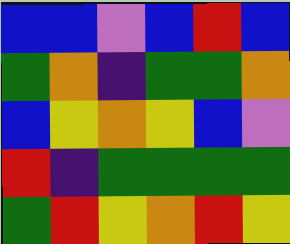[["blue", "blue", "violet", "blue", "red", "blue"], ["green", "orange", "indigo", "green", "green", "orange"], ["blue", "yellow", "orange", "yellow", "blue", "violet"], ["red", "indigo", "green", "green", "green", "green"], ["green", "red", "yellow", "orange", "red", "yellow"]]